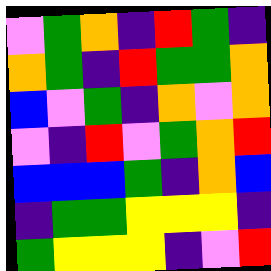[["violet", "green", "orange", "indigo", "red", "green", "indigo"], ["orange", "green", "indigo", "red", "green", "green", "orange"], ["blue", "violet", "green", "indigo", "orange", "violet", "orange"], ["violet", "indigo", "red", "violet", "green", "orange", "red"], ["blue", "blue", "blue", "green", "indigo", "orange", "blue"], ["indigo", "green", "green", "yellow", "yellow", "yellow", "indigo"], ["green", "yellow", "yellow", "yellow", "indigo", "violet", "red"]]